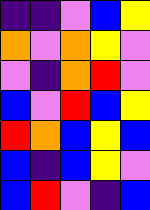[["indigo", "indigo", "violet", "blue", "yellow"], ["orange", "violet", "orange", "yellow", "violet"], ["violet", "indigo", "orange", "red", "violet"], ["blue", "violet", "red", "blue", "yellow"], ["red", "orange", "blue", "yellow", "blue"], ["blue", "indigo", "blue", "yellow", "violet"], ["blue", "red", "violet", "indigo", "blue"]]